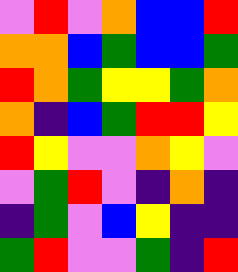[["violet", "red", "violet", "orange", "blue", "blue", "red"], ["orange", "orange", "blue", "green", "blue", "blue", "green"], ["red", "orange", "green", "yellow", "yellow", "green", "orange"], ["orange", "indigo", "blue", "green", "red", "red", "yellow"], ["red", "yellow", "violet", "violet", "orange", "yellow", "violet"], ["violet", "green", "red", "violet", "indigo", "orange", "indigo"], ["indigo", "green", "violet", "blue", "yellow", "indigo", "indigo"], ["green", "red", "violet", "violet", "green", "indigo", "red"]]